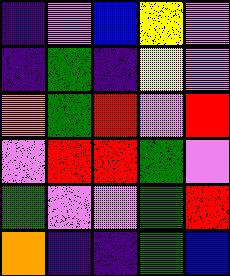[["indigo", "violet", "blue", "yellow", "violet"], ["indigo", "green", "indigo", "yellow", "violet"], ["orange", "green", "red", "violet", "red"], ["violet", "red", "red", "green", "violet"], ["green", "violet", "violet", "green", "red"], ["orange", "indigo", "indigo", "green", "blue"]]